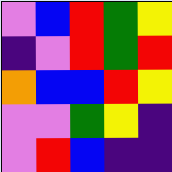[["violet", "blue", "red", "green", "yellow"], ["indigo", "violet", "red", "green", "red"], ["orange", "blue", "blue", "red", "yellow"], ["violet", "violet", "green", "yellow", "indigo"], ["violet", "red", "blue", "indigo", "indigo"]]